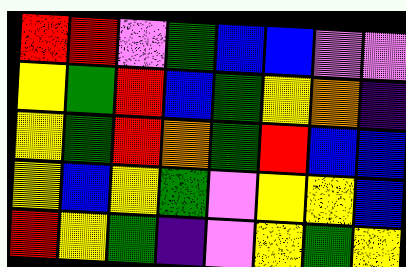[["red", "red", "violet", "green", "blue", "blue", "violet", "violet"], ["yellow", "green", "red", "blue", "green", "yellow", "orange", "indigo"], ["yellow", "green", "red", "orange", "green", "red", "blue", "blue"], ["yellow", "blue", "yellow", "green", "violet", "yellow", "yellow", "blue"], ["red", "yellow", "green", "indigo", "violet", "yellow", "green", "yellow"]]